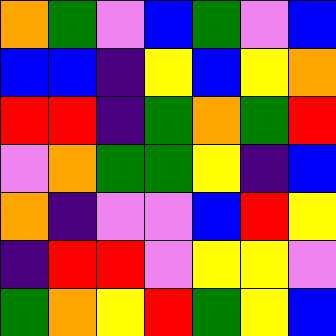[["orange", "green", "violet", "blue", "green", "violet", "blue"], ["blue", "blue", "indigo", "yellow", "blue", "yellow", "orange"], ["red", "red", "indigo", "green", "orange", "green", "red"], ["violet", "orange", "green", "green", "yellow", "indigo", "blue"], ["orange", "indigo", "violet", "violet", "blue", "red", "yellow"], ["indigo", "red", "red", "violet", "yellow", "yellow", "violet"], ["green", "orange", "yellow", "red", "green", "yellow", "blue"]]